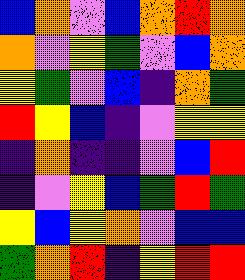[["blue", "orange", "violet", "blue", "orange", "red", "orange"], ["orange", "violet", "yellow", "green", "violet", "blue", "orange"], ["yellow", "green", "violet", "blue", "indigo", "orange", "green"], ["red", "yellow", "blue", "indigo", "violet", "yellow", "yellow"], ["indigo", "orange", "indigo", "indigo", "violet", "blue", "red"], ["indigo", "violet", "yellow", "blue", "green", "red", "green"], ["yellow", "blue", "yellow", "orange", "violet", "blue", "blue"], ["green", "orange", "red", "indigo", "yellow", "red", "red"]]